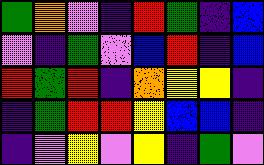[["green", "orange", "violet", "indigo", "red", "green", "indigo", "blue"], ["violet", "indigo", "green", "violet", "blue", "red", "indigo", "blue"], ["red", "green", "red", "indigo", "orange", "yellow", "yellow", "indigo"], ["indigo", "green", "red", "red", "yellow", "blue", "blue", "indigo"], ["indigo", "violet", "yellow", "violet", "yellow", "indigo", "green", "violet"]]